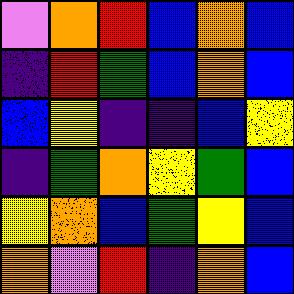[["violet", "orange", "red", "blue", "orange", "blue"], ["indigo", "red", "green", "blue", "orange", "blue"], ["blue", "yellow", "indigo", "indigo", "blue", "yellow"], ["indigo", "green", "orange", "yellow", "green", "blue"], ["yellow", "orange", "blue", "green", "yellow", "blue"], ["orange", "violet", "red", "indigo", "orange", "blue"]]